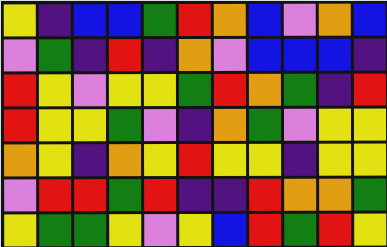[["yellow", "indigo", "blue", "blue", "green", "red", "orange", "blue", "violet", "orange", "blue"], ["violet", "green", "indigo", "red", "indigo", "orange", "violet", "blue", "blue", "blue", "indigo"], ["red", "yellow", "violet", "yellow", "yellow", "green", "red", "orange", "green", "indigo", "red"], ["red", "yellow", "yellow", "green", "violet", "indigo", "orange", "green", "violet", "yellow", "yellow"], ["orange", "yellow", "indigo", "orange", "yellow", "red", "yellow", "yellow", "indigo", "yellow", "yellow"], ["violet", "red", "red", "green", "red", "indigo", "indigo", "red", "orange", "orange", "green"], ["yellow", "green", "green", "yellow", "violet", "yellow", "blue", "red", "green", "red", "yellow"]]